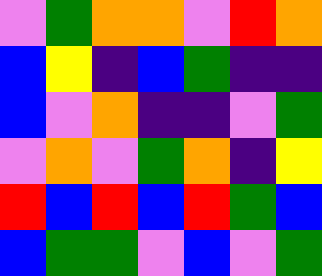[["violet", "green", "orange", "orange", "violet", "red", "orange"], ["blue", "yellow", "indigo", "blue", "green", "indigo", "indigo"], ["blue", "violet", "orange", "indigo", "indigo", "violet", "green"], ["violet", "orange", "violet", "green", "orange", "indigo", "yellow"], ["red", "blue", "red", "blue", "red", "green", "blue"], ["blue", "green", "green", "violet", "blue", "violet", "green"]]